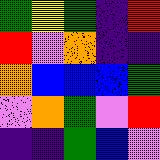[["green", "yellow", "green", "indigo", "red"], ["red", "violet", "orange", "indigo", "indigo"], ["orange", "blue", "blue", "blue", "green"], ["violet", "orange", "green", "violet", "red"], ["indigo", "indigo", "green", "blue", "violet"]]